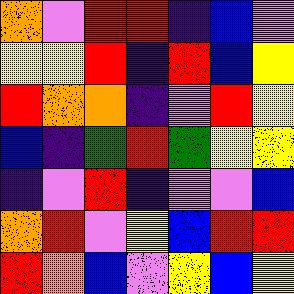[["orange", "violet", "red", "red", "indigo", "blue", "violet"], ["yellow", "yellow", "red", "indigo", "red", "blue", "yellow"], ["red", "orange", "orange", "indigo", "violet", "red", "yellow"], ["blue", "indigo", "green", "red", "green", "yellow", "yellow"], ["indigo", "violet", "red", "indigo", "violet", "violet", "blue"], ["orange", "red", "violet", "yellow", "blue", "red", "red"], ["red", "orange", "blue", "violet", "yellow", "blue", "yellow"]]